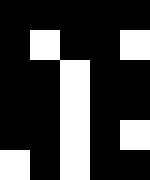[["black", "black", "black", "black", "black"], ["black", "white", "black", "black", "white"], ["black", "black", "white", "black", "black"], ["black", "black", "white", "black", "black"], ["black", "black", "white", "black", "white"], ["white", "black", "white", "black", "black"]]